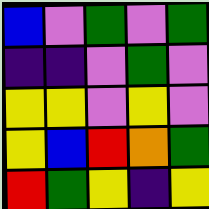[["blue", "violet", "green", "violet", "green"], ["indigo", "indigo", "violet", "green", "violet"], ["yellow", "yellow", "violet", "yellow", "violet"], ["yellow", "blue", "red", "orange", "green"], ["red", "green", "yellow", "indigo", "yellow"]]